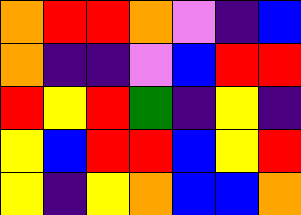[["orange", "red", "red", "orange", "violet", "indigo", "blue"], ["orange", "indigo", "indigo", "violet", "blue", "red", "red"], ["red", "yellow", "red", "green", "indigo", "yellow", "indigo"], ["yellow", "blue", "red", "red", "blue", "yellow", "red"], ["yellow", "indigo", "yellow", "orange", "blue", "blue", "orange"]]